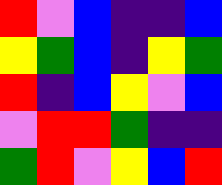[["red", "violet", "blue", "indigo", "indigo", "blue"], ["yellow", "green", "blue", "indigo", "yellow", "green"], ["red", "indigo", "blue", "yellow", "violet", "blue"], ["violet", "red", "red", "green", "indigo", "indigo"], ["green", "red", "violet", "yellow", "blue", "red"]]